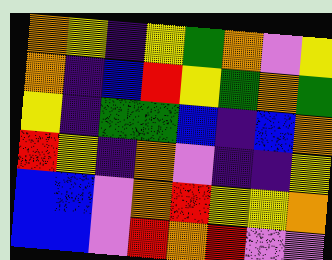[["orange", "yellow", "indigo", "yellow", "green", "orange", "violet", "yellow"], ["orange", "indigo", "blue", "red", "yellow", "green", "orange", "green"], ["yellow", "indigo", "green", "green", "blue", "indigo", "blue", "orange"], ["red", "yellow", "indigo", "orange", "violet", "indigo", "indigo", "yellow"], ["blue", "blue", "violet", "orange", "red", "yellow", "yellow", "orange"], ["blue", "blue", "violet", "red", "orange", "red", "violet", "violet"]]